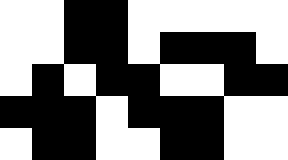[["white", "white", "black", "black", "white", "white", "white", "white", "white"], ["white", "white", "black", "black", "white", "black", "black", "black", "white"], ["white", "black", "white", "black", "black", "white", "white", "black", "black"], ["black", "black", "black", "white", "black", "black", "black", "white", "white"], ["white", "black", "black", "white", "white", "black", "black", "white", "white"]]